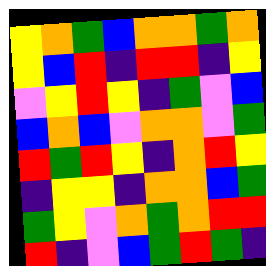[["yellow", "orange", "green", "blue", "orange", "orange", "green", "orange"], ["yellow", "blue", "red", "indigo", "red", "red", "indigo", "yellow"], ["violet", "yellow", "red", "yellow", "indigo", "green", "violet", "blue"], ["blue", "orange", "blue", "violet", "orange", "orange", "violet", "green"], ["red", "green", "red", "yellow", "indigo", "orange", "red", "yellow"], ["indigo", "yellow", "yellow", "indigo", "orange", "orange", "blue", "green"], ["green", "yellow", "violet", "orange", "green", "orange", "red", "red"], ["red", "indigo", "violet", "blue", "green", "red", "green", "indigo"]]